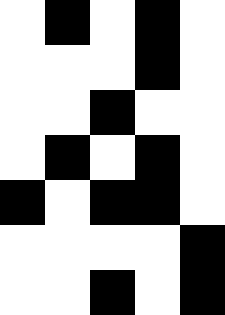[["white", "black", "white", "black", "white"], ["white", "white", "white", "black", "white"], ["white", "white", "black", "white", "white"], ["white", "black", "white", "black", "white"], ["black", "white", "black", "black", "white"], ["white", "white", "white", "white", "black"], ["white", "white", "black", "white", "black"]]